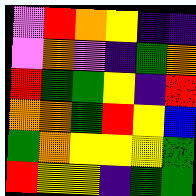[["violet", "red", "orange", "yellow", "indigo", "indigo"], ["violet", "orange", "violet", "indigo", "green", "orange"], ["red", "green", "green", "yellow", "indigo", "red"], ["orange", "orange", "green", "red", "yellow", "blue"], ["green", "orange", "yellow", "yellow", "yellow", "green"], ["red", "yellow", "yellow", "indigo", "green", "green"]]